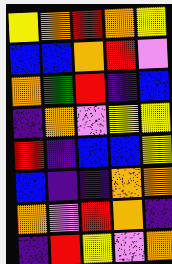[["yellow", "orange", "red", "orange", "yellow"], ["blue", "blue", "orange", "red", "violet"], ["orange", "green", "red", "indigo", "blue"], ["indigo", "orange", "violet", "yellow", "yellow"], ["red", "indigo", "blue", "blue", "yellow"], ["blue", "indigo", "indigo", "orange", "orange"], ["orange", "violet", "red", "orange", "indigo"], ["indigo", "red", "yellow", "violet", "orange"]]